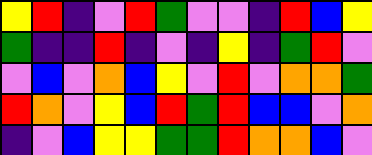[["yellow", "red", "indigo", "violet", "red", "green", "violet", "violet", "indigo", "red", "blue", "yellow"], ["green", "indigo", "indigo", "red", "indigo", "violet", "indigo", "yellow", "indigo", "green", "red", "violet"], ["violet", "blue", "violet", "orange", "blue", "yellow", "violet", "red", "violet", "orange", "orange", "green"], ["red", "orange", "violet", "yellow", "blue", "red", "green", "red", "blue", "blue", "violet", "orange"], ["indigo", "violet", "blue", "yellow", "yellow", "green", "green", "red", "orange", "orange", "blue", "violet"]]